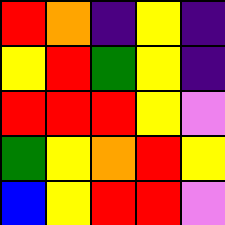[["red", "orange", "indigo", "yellow", "indigo"], ["yellow", "red", "green", "yellow", "indigo"], ["red", "red", "red", "yellow", "violet"], ["green", "yellow", "orange", "red", "yellow"], ["blue", "yellow", "red", "red", "violet"]]